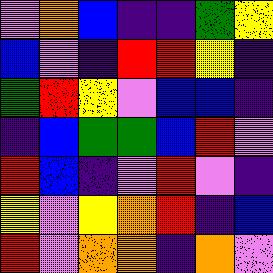[["violet", "orange", "blue", "indigo", "indigo", "green", "yellow"], ["blue", "violet", "indigo", "red", "red", "yellow", "indigo"], ["green", "red", "yellow", "violet", "blue", "blue", "indigo"], ["indigo", "blue", "green", "green", "blue", "red", "violet"], ["red", "blue", "indigo", "violet", "red", "violet", "indigo"], ["yellow", "violet", "yellow", "orange", "red", "indigo", "blue"], ["red", "violet", "orange", "orange", "indigo", "orange", "violet"]]